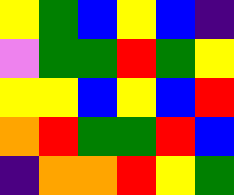[["yellow", "green", "blue", "yellow", "blue", "indigo"], ["violet", "green", "green", "red", "green", "yellow"], ["yellow", "yellow", "blue", "yellow", "blue", "red"], ["orange", "red", "green", "green", "red", "blue"], ["indigo", "orange", "orange", "red", "yellow", "green"]]